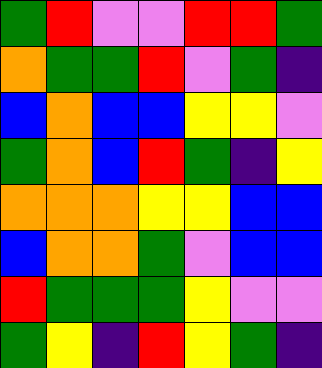[["green", "red", "violet", "violet", "red", "red", "green"], ["orange", "green", "green", "red", "violet", "green", "indigo"], ["blue", "orange", "blue", "blue", "yellow", "yellow", "violet"], ["green", "orange", "blue", "red", "green", "indigo", "yellow"], ["orange", "orange", "orange", "yellow", "yellow", "blue", "blue"], ["blue", "orange", "orange", "green", "violet", "blue", "blue"], ["red", "green", "green", "green", "yellow", "violet", "violet"], ["green", "yellow", "indigo", "red", "yellow", "green", "indigo"]]